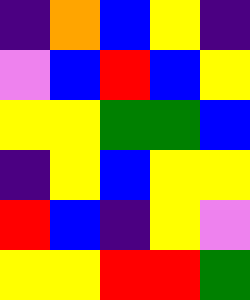[["indigo", "orange", "blue", "yellow", "indigo"], ["violet", "blue", "red", "blue", "yellow"], ["yellow", "yellow", "green", "green", "blue"], ["indigo", "yellow", "blue", "yellow", "yellow"], ["red", "blue", "indigo", "yellow", "violet"], ["yellow", "yellow", "red", "red", "green"]]